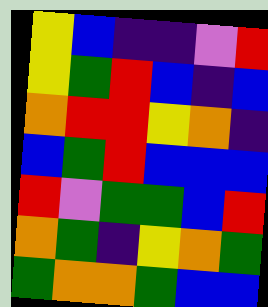[["yellow", "blue", "indigo", "indigo", "violet", "red"], ["yellow", "green", "red", "blue", "indigo", "blue"], ["orange", "red", "red", "yellow", "orange", "indigo"], ["blue", "green", "red", "blue", "blue", "blue"], ["red", "violet", "green", "green", "blue", "red"], ["orange", "green", "indigo", "yellow", "orange", "green"], ["green", "orange", "orange", "green", "blue", "blue"]]